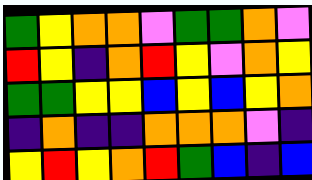[["green", "yellow", "orange", "orange", "violet", "green", "green", "orange", "violet"], ["red", "yellow", "indigo", "orange", "red", "yellow", "violet", "orange", "yellow"], ["green", "green", "yellow", "yellow", "blue", "yellow", "blue", "yellow", "orange"], ["indigo", "orange", "indigo", "indigo", "orange", "orange", "orange", "violet", "indigo"], ["yellow", "red", "yellow", "orange", "red", "green", "blue", "indigo", "blue"]]